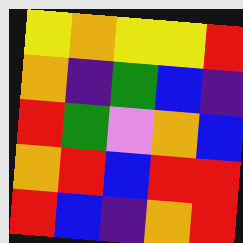[["yellow", "orange", "yellow", "yellow", "red"], ["orange", "indigo", "green", "blue", "indigo"], ["red", "green", "violet", "orange", "blue"], ["orange", "red", "blue", "red", "red"], ["red", "blue", "indigo", "orange", "red"]]